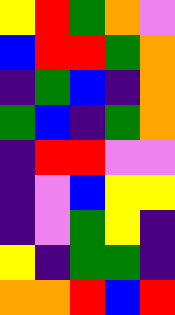[["yellow", "red", "green", "orange", "violet"], ["blue", "red", "red", "green", "orange"], ["indigo", "green", "blue", "indigo", "orange"], ["green", "blue", "indigo", "green", "orange"], ["indigo", "red", "red", "violet", "violet"], ["indigo", "violet", "blue", "yellow", "yellow"], ["indigo", "violet", "green", "yellow", "indigo"], ["yellow", "indigo", "green", "green", "indigo"], ["orange", "orange", "red", "blue", "red"]]